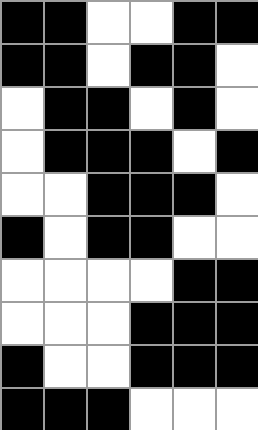[["black", "black", "white", "white", "black", "black"], ["black", "black", "white", "black", "black", "white"], ["white", "black", "black", "white", "black", "white"], ["white", "black", "black", "black", "white", "black"], ["white", "white", "black", "black", "black", "white"], ["black", "white", "black", "black", "white", "white"], ["white", "white", "white", "white", "black", "black"], ["white", "white", "white", "black", "black", "black"], ["black", "white", "white", "black", "black", "black"], ["black", "black", "black", "white", "white", "white"]]